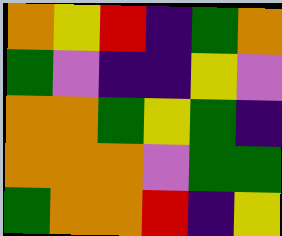[["orange", "yellow", "red", "indigo", "green", "orange"], ["green", "violet", "indigo", "indigo", "yellow", "violet"], ["orange", "orange", "green", "yellow", "green", "indigo"], ["orange", "orange", "orange", "violet", "green", "green"], ["green", "orange", "orange", "red", "indigo", "yellow"]]